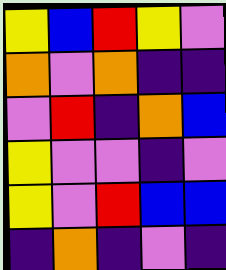[["yellow", "blue", "red", "yellow", "violet"], ["orange", "violet", "orange", "indigo", "indigo"], ["violet", "red", "indigo", "orange", "blue"], ["yellow", "violet", "violet", "indigo", "violet"], ["yellow", "violet", "red", "blue", "blue"], ["indigo", "orange", "indigo", "violet", "indigo"]]